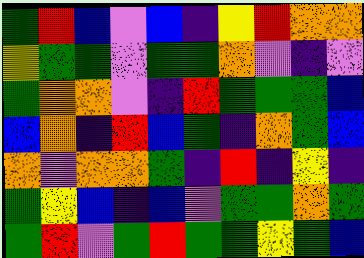[["green", "red", "blue", "violet", "blue", "indigo", "yellow", "red", "orange", "orange"], ["yellow", "green", "green", "violet", "green", "green", "orange", "violet", "indigo", "violet"], ["green", "orange", "orange", "violet", "indigo", "red", "green", "green", "green", "blue"], ["blue", "orange", "indigo", "red", "blue", "green", "indigo", "orange", "green", "blue"], ["orange", "violet", "orange", "orange", "green", "indigo", "red", "indigo", "yellow", "indigo"], ["green", "yellow", "blue", "indigo", "blue", "violet", "green", "green", "orange", "green"], ["green", "red", "violet", "green", "red", "green", "green", "yellow", "green", "blue"]]